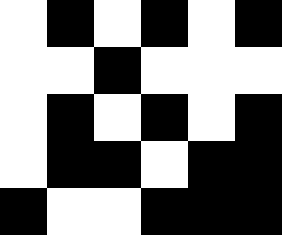[["white", "black", "white", "black", "white", "black"], ["white", "white", "black", "white", "white", "white"], ["white", "black", "white", "black", "white", "black"], ["white", "black", "black", "white", "black", "black"], ["black", "white", "white", "black", "black", "black"]]